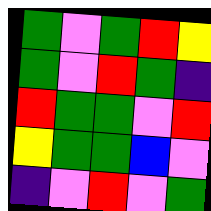[["green", "violet", "green", "red", "yellow"], ["green", "violet", "red", "green", "indigo"], ["red", "green", "green", "violet", "red"], ["yellow", "green", "green", "blue", "violet"], ["indigo", "violet", "red", "violet", "green"]]